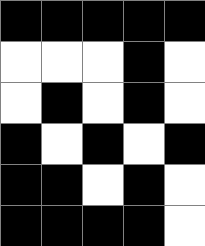[["black", "black", "black", "black", "black"], ["white", "white", "white", "black", "white"], ["white", "black", "white", "black", "white"], ["black", "white", "black", "white", "black"], ["black", "black", "white", "black", "white"], ["black", "black", "black", "black", "white"]]